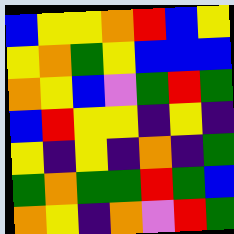[["blue", "yellow", "yellow", "orange", "red", "blue", "yellow"], ["yellow", "orange", "green", "yellow", "blue", "blue", "blue"], ["orange", "yellow", "blue", "violet", "green", "red", "green"], ["blue", "red", "yellow", "yellow", "indigo", "yellow", "indigo"], ["yellow", "indigo", "yellow", "indigo", "orange", "indigo", "green"], ["green", "orange", "green", "green", "red", "green", "blue"], ["orange", "yellow", "indigo", "orange", "violet", "red", "green"]]